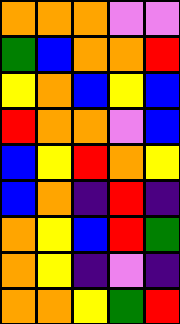[["orange", "orange", "orange", "violet", "violet"], ["green", "blue", "orange", "orange", "red"], ["yellow", "orange", "blue", "yellow", "blue"], ["red", "orange", "orange", "violet", "blue"], ["blue", "yellow", "red", "orange", "yellow"], ["blue", "orange", "indigo", "red", "indigo"], ["orange", "yellow", "blue", "red", "green"], ["orange", "yellow", "indigo", "violet", "indigo"], ["orange", "orange", "yellow", "green", "red"]]